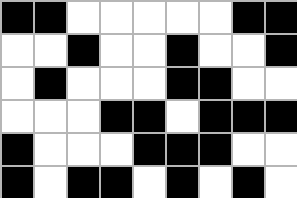[["black", "black", "white", "white", "white", "white", "white", "black", "black"], ["white", "white", "black", "white", "white", "black", "white", "white", "black"], ["white", "black", "white", "white", "white", "black", "black", "white", "white"], ["white", "white", "white", "black", "black", "white", "black", "black", "black"], ["black", "white", "white", "white", "black", "black", "black", "white", "white"], ["black", "white", "black", "black", "white", "black", "white", "black", "white"]]